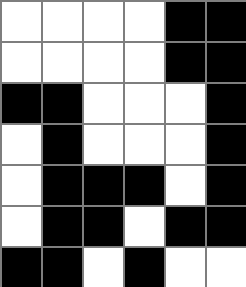[["white", "white", "white", "white", "black", "black"], ["white", "white", "white", "white", "black", "black"], ["black", "black", "white", "white", "white", "black"], ["white", "black", "white", "white", "white", "black"], ["white", "black", "black", "black", "white", "black"], ["white", "black", "black", "white", "black", "black"], ["black", "black", "white", "black", "white", "white"]]